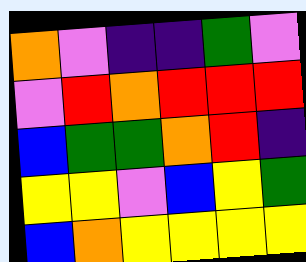[["orange", "violet", "indigo", "indigo", "green", "violet"], ["violet", "red", "orange", "red", "red", "red"], ["blue", "green", "green", "orange", "red", "indigo"], ["yellow", "yellow", "violet", "blue", "yellow", "green"], ["blue", "orange", "yellow", "yellow", "yellow", "yellow"]]